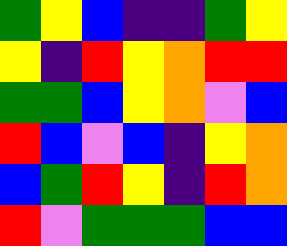[["green", "yellow", "blue", "indigo", "indigo", "green", "yellow"], ["yellow", "indigo", "red", "yellow", "orange", "red", "red"], ["green", "green", "blue", "yellow", "orange", "violet", "blue"], ["red", "blue", "violet", "blue", "indigo", "yellow", "orange"], ["blue", "green", "red", "yellow", "indigo", "red", "orange"], ["red", "violet", "green", "green", "green", "blue", "blue"]]